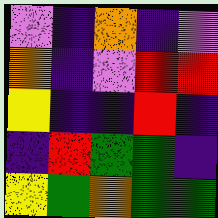[["violet", "indigo", "orange", "indigo", "violet"], ["orange", "indigo", "violet", "red", "red"], ["yellow", "indigo", "indigo", "red", "indigo"], ["indigo", "red", "green", "green", "indigo"], ["yellow", "green", "orange", "green", "green"]]